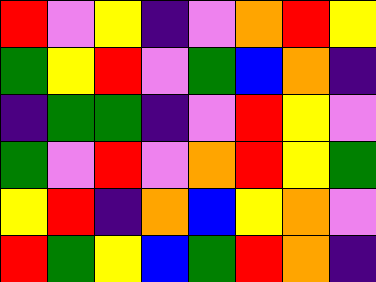[["red", "violet", "yellow", "indigo", "violet", "orange", "red", "yellow"], ["green", "yellow", "red", "violet", "green", "blue", "orange", "indigo"], ["indigo", "green", "green", "indigo", "violet", "red", "yellow", "violet"], ["green", "violet", "red", "violet", "orange", "red", "yellow", "green"], ["yellow", "red", "indigo", "orange", "blue", "yellow", "orange", "violet"], ["red", "green", "yellow", "blue", "green", "red", "orange", "indigo"]]